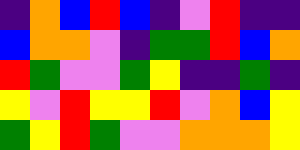[["indigo", "orange", "blue", "red", "blue", "indigo", "violet", "red", "indigo", "indigo"], ["blue", "orange", "orange", "violet", "indigo", "green", "green", "red", "blue", "orange"], ["red", "green", "violet", "violet", "green", "yellow", "indigo", "indigo", "green", "indigo"], ["yellow", "violet", "red", "yellow", "yellow", "red", "violet", "orange", "blue", "yellow"], ["green", "yellow", "red", "green", "violet", "violet", "orange", "orange", "orange", "yellow"]]